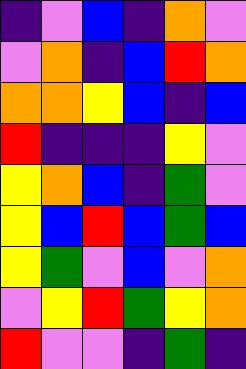[["indigo", "violet", "blue", "indigo", "orange", "violet"], ["violet", "orange", "indigo", "blue", "red", "orange"], ["orange", "orange", "yellow", "blue", "indigo", "blue"], ["red", "indigo", "indigo", "indigo", "yellow", "violet"], ["yellow", "orange", "blue", "indigo", "green", "violet"], ["yellow", "blue", "red", "blue", "green", "blue"], ["yellow", "green", "violet", "blue", "violet", "orange"], ["violet", "yellow", "red", "green", "yellow", "orange"], ["red", "violet", "violet", "indigo", "green", "indigo"]]